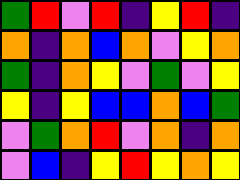[["green", "red", "violet", "red", "indigo", "yellow", "red", "indigo"], ["orange", "indigo", "orange", "blue", "orange", "violet", "yellow", "orange"], ["green", "indigo", "orange", "yellow", "violet", "green", "violet", "yellow"], ["yellow", "indigo", "yellow", "blue", "blue", "orange", "blue", "green"], ["violet", "green", "orange", "red", "violet", "orange", "indigo", "orange"], ["violet", "blue", "indigo", "yellow", "red", "yellow", "orange", "yellow"]]